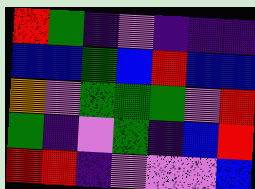[["red", "green", "indigo", "violet", "indigo", "indigo", "indigo"], ["blue", "blue", "green", "blue", "red", "blue", "blue"], ["orange", "violet", "green", "green", "green", "violet", "red"], ["green", "indigo", "violet", "green", "indigo", "blue", "red"], ["red", "red", "indigo", "violet", "violet", "violet", "blue"]]